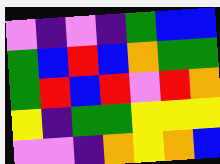[["violet", "indigo", "violet", "indigo", "green", "blue", "blue"], ["green", "blue", "red", "blue", "orange", "green", "green"], ["green", "red", "blue", "red", "violet", "red", "orange"], ["yellow", "indigo", "green", "green", "yellow", "yellow", "yellow"], ["violet", "violet", "indigo", "orange", "yellow", "orange", "blue"]]